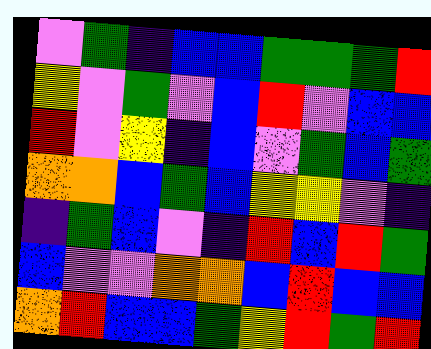[["violet", "green", "indigo", "blue", "blue", "green", "green", "green", "red"], ["yellow", "violet", "green", "violet", "blue", "red", "violet", "blue", "blue"], ["red", "violet", "yellow", "indigo", "blue", "violet", "green", "blue", "green"], ["orange", "orange", "blue", "green", "blue", "yellow", "yellow", "violet", "indigo"], ["indigo", "green", "blue", "violet", "indigo", "red", "blue", "red", "green"], ["blue", "violet", "violet", "orange", "orange", "blue", "red", "blue", "blue"], ["orange", "red", "blue", "blue", "green", "yellow", "red", "green", "red"]]